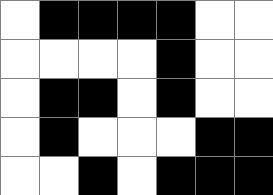[["white", "black", "black", "black", "black", "white", "white"], ["white", "white", "white", "white", "black", "white", "white"], ["white", "black", "black", "white", "black", "white", "white"], ["white", "black", "white", "white", "white", "black", "black"], ["white", "white", "black", "white", "black", "black", "black"]]